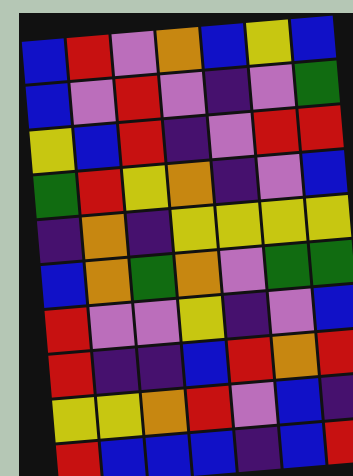[["blue", "red", "violet", "orange", "blue", "yellow", "blue"], ["blue", "violet", "red", "violet", "indigo", "violet", "green"], ["yellow", "blue", "red", "indigo", "violet", "red", "red"], ["green", "red", "yellow", "orange", "indigo", "violet", "blue"], ["indigo", "orange", "indigo", "yellow", "yellow", "yellow", "yellow"], ["blue", "orange", "green", "orange", "violet", "green", "green"], ["red", "violet", "violet", "yellow", "indigo", "violet", "blue"], ["red", "indigo", "indigo", "blue", "red", "orange", "red"], ["yellow", "yellow", "orange", "red", "violet", "blue", "indigo"], ["red", "blue", "blue", "blue", "indigo", "blue", "red"]]